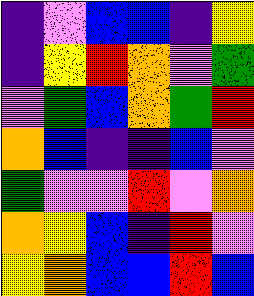[["indigo", "violet", "blue", "blue", "indigo", "yellow"], ["indigo", "yellow", "red", "orange", "violet", "green"], ["violet", "green", "blue", "orange", "green", "red"], ["orange", "blue", "indigo", "indigo", "blue", "violet"], ["green", "violet", "violet", "red", "violet", "orange"], ["orange", "yellow", "blue", "indigo", "red", "violet"], ["yellow", "orange", "blue", "blue", "red", "blue"]]